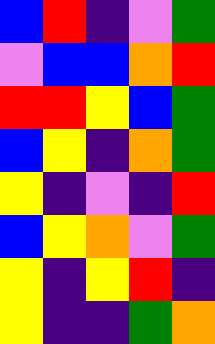[["blue", "red", "indigo", "violet", "green"], ["violet", "blue", "blue", "orange", "red"], ["red", "red", "yellow", "blue", "green"], ["blue", "yellow", "indigo", "orange", "green"], ["yellow", "indigo", "violet", "indigo", "red"], ["blue", "yellow", "orange", "violet", "green"], ["yellow", "indigo", "yellow", "red", "indigo"], ["yellow", "indigo", "indigo", "green", "orange"]]